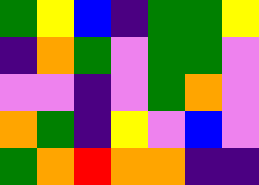[["green", "yellow", "blue", "indigo", "green", "green", "yellow"], ["indigo", "orange", "green", "violet", "green", "green", "violet"], ["violet", "violet", "indigo", "violet", "green", "orange", "violet"], ["orange", "green", "indigo", "yellow", "violet", "blue", "violet"], ["green", "orange", "red", "orange", "orange", "indigo", "indigo"]]